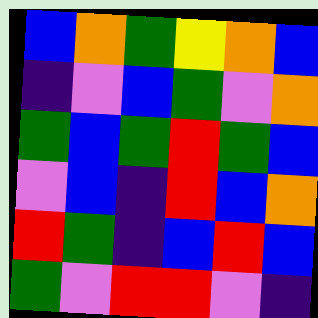[["blue", "orange", "green", "yellow", "orange", "blue"], ["indigo", "violet", "blue", "green", "violet", "orange"], ["green", "blue", "green", "red", "green", "blue"], ["violet", "blue", "indigo", "red", "blue", "orange"], ["red", "green", "indigo", "blue", "red", "blue"], ["green", "violet", "red", "red", "violet", "indigo"]]